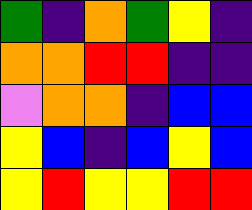[["green", "indigo", "orange", "green", "yellow", "indigo"], ["orange", "orange", "red", "red", "indigo", "indigo"], ["violet", "orange", "orange", "indigo", "blue", "blue"], ["yellow", "blue", "indigo", "blue", "yellow", "blue"], ["yellow", "red", "yellow", "yellow", "red", "red"]]